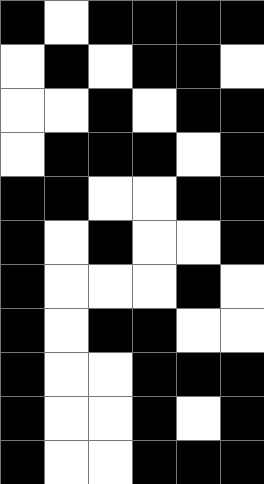[["black", "white", "black", "black", "black", "black"], ["white", "black", "white", "black", "black", "white"], ["white", "white", "black", "white", "black", "black"], ["white", "black", "black", "black", "white", "black"], ["black", "black", "white", "white", "black", "black"], ["black", "white", "black", "white", "white", "black"], ["black", "white", "white", "white", "black", "white"], ["black", "white", "black", "black", "white", "white"], ["black", "white", "white", "black", "black", "black"], ["black", "white", "white", "black", "white", "black"], ["black", "white", "white", "black", "black", "black"]]